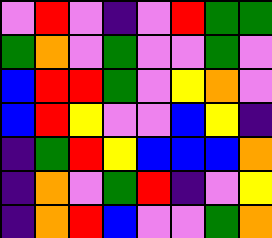[["violet", "red", "violet", "indigo", "violet", "red", "green", "green"], ["green", "orange", "violet", "green", "violet", "violet", "green", "violet"], ["blue", "red", "red", "green", "violet", "yellow", "orange", "violet"], ["blue", "red", "yellow", "violet", "violet", "blue", "yellow", "indigo"], ["indigo", "green", "red", "yellow", "blue", "blue", "blue", "orange"], ["indigo", "orange", "violet", "green", "red", "indigo", "violet", "yellow"], ["indigo", "orange", "red", "blue", "violet", "violet", "green", "orange"]]